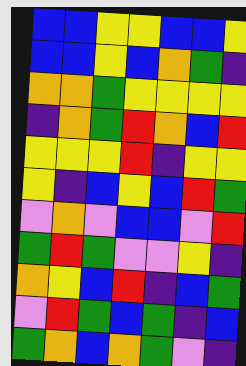[["blue", "blue", "yellow", "yellow", "blue", "blue", "yellow"], ["blue", "blue", "yellow", "blue", "orange", "green", "indigo"], ["orange", "orange", "green", "yellow", "yellow", "yellow", "yellow"], ["indigo", "orange", "green", "red", "orange", "blue", "red"], ["yellow", "yellow", "yellow", "red", "indigo", "yellow", "yellow"], ["yellow", "indigo", "blue", "yellow", "blue", "red", "green"], ["violet", "orange", "violet", "blue", "blue", "violet", "red"], ["green", "red", "green", "violet", "violet", "yellow", "indigo"], ["orange", "yellow", "blue", "red", "indigo", "blue", "green"], ["violet", "red", "green", "blue", "green", "indigo", "blue"], ["green", "orange", "blue", "orange", "green", "violet", "indigo"]]